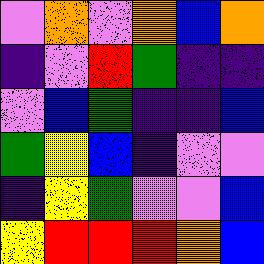[["violet", "orange", "violet", "orange", "blue", "orange"], ["indigo", "violet", "red", "green", "indigo", "indigo"], ["violet", "blue", "green", "indigo", "indigo", "blue"], ["green", "yellow", "blue", "indigo", "violet", "violet"], ["indigo", "yellow", "green", "violet", "violet", "blue"], ["yellow", "red", "red", "red", "orange", "blue"]]